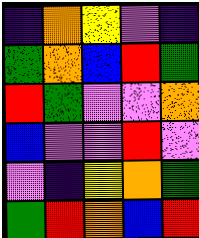[["indigo", "orange", "yellow", "violet", "indigo"], ["green", "orange", "blue", "red", "green"], ["red", "green", "violet", "violet", "orange"], ["blue", "violet", "violet", "red", "violet"], ["violet", "indigo", "yellow", "orange", "green"], ["green", "red", "orange", "blue", "red"]]